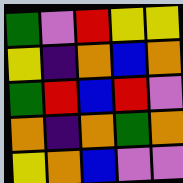[["green", "violet", "red", "yellow", "yellow"], ["yellow", "indigo", "orange", "blue", "orange"], ["green", "red", "blue", "red", "violet"], ["orange", "indigo", "orange", "green", "orange"], ["yellow", "orange", "blue", "violet", "violet"]]